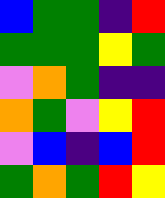[["blue", "green", "green", "indigo", "red"], ["green", "green", "green", "yellow", "green"], ["violet", "orange", "green", "indigo", "indigo"], ["orange", "green", "violet", "yellow", "red"], ["violet", "blue", "indigo", "blue", "red"], ["green", "orange", "green", "red", "yellow"]]